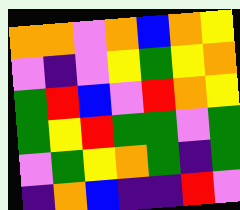[["orange", "orange", "violet", "orange", "blue", "orange", "yellow"], ["violet", "indigo", "violet", "yellow", "green", "yellow", "orange"], ["green", "red", "blue", "violet", "red", "orange", "yellow"], ["green", "yellow", "red", "green", "green", "violet", "green"], ["violet", "green", "yellow", "orange", "green", "indigo", "green"], ["indigo", "orange", "blue", "indigo", "indigo", "red", "violet"]]